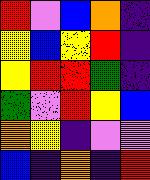[["red", "violet", "blue", "orange", "indigo"], ["yellow", "blue", "yellow", "red", "indigo"], ["yellow", "red", "red", "green", "indigo"], ["green", "violet", "red", "yellow", "blue"], ["orange", "yellow", "indigo", "violet", "violet"], ["blue", "indigo", "orange", "indigo", "red"]]